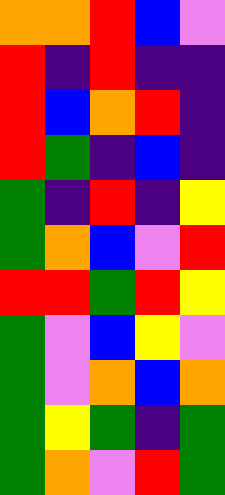[["orange", "orange", "red", "blue", "violet"], ["red", "indigo", "red", "indigo", "indigo"], ["red", "blue", "orange", "red", "indigo"], ["red", "green", "indigo", "blue", "indigo"], ["green", "indigo", "red", "indigo", "yellow"], ["green", "orange", "blue", "violet", "red"], ["red", "red", "green", "red", "yellow"], ["green", "violet", "blue", "yellow", "violet"], ["green", "violet", "orange", "blue", "orange"], ["green", "yellow", "green", "indigo", "green"], ["green", "orange", "violet", "red", "green"]]